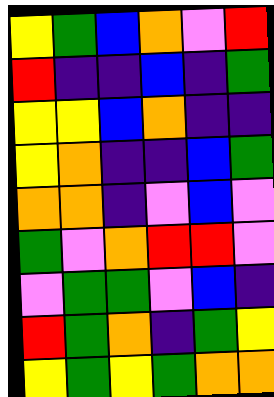[["yellow", "green", "blue", "orange", "violet", "red"], ["red", "indigo", "indigo", "blue", "indigo", "green"], ["yellow", "yellow", "blue", "orange", "indigo", "indigo"], ["yellow", "orange", "indigo", "indigo", "blue", "green"], ["orange", "orange", "indigo", "violet", "blue", "violet"], ["green", "violet", "orange", "red", "red", "violet"], ["violet", "green", "green", "violet", "blue", "indigo"], ["red", "green", "orange", "indigo", "green", "yellow"], ["yellow", "green", "yellow", "green", "orange", "orange"]]